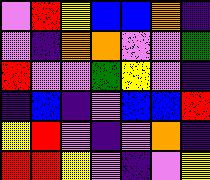[["violet", "red", "yellow", "blue", "blue", "orange", "indigo"], ["violet", "indigo", "orange", "orange", "violet", "violet", "green"], ["red", "violet", "violet", "green", "yellow", "violet", "indigo"], ["indigo", "blue", "indigo", "violet", "blue", "blue", "red"], ["yellow", "red", "violet", "indigo", "violet", "orange", "indigo"], ["red", "red", "yellow", "violet", "indigo", "violet", "yellow"]]